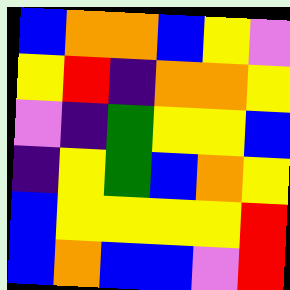[["blue", "orange", "orange", "blue", "yellow", "violet"], ["yellow", "red", "indigo", "orange", "orange", "yellow"], ["violet", "indigo", "green", "yellow", "yellow", "blue"], ["indigo", "yellow", "green", "blue", "orange", "yellow"], ["blue", "yellow", "yellow", "yellow", "yellow", "red"], ["blue", "orange", "blue", "blue", "violet", "red"]]